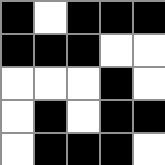[["black", "white", "black", "black", "black"], ["black", "black", "black", "white", "white"], ["white", "white", "white", "black", "white"], ["white", "black", "white", "black", "black"], ["white", "black", "black", "black", "white"]]